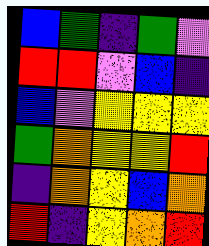[["blue", "green", "indigo", "green", "violet"], ["red", "red", "violet", "blue", "indigo"], ["blue", "violet", "yellow", "yellow", "yellow"], ["green", "orange", "yellow", "yellow", "red"], ["indigo", "orange", "yellow", "blue", "orange"], ["red", "indigo", "yellow", "orange", "red"]]